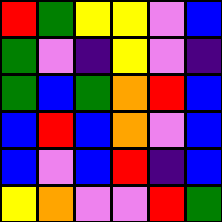[["red", "green", "yellow", "yellow", "violet", "blue"], ["green", "violet", "indigo", "yellow", "violet", "indigo"], ["green", "blue", "green", "orange", "red", "blue"], ["blue", "red", "blue", "orange", "violet", "blue"], ["blue", "violet", "blue", "red", "indigo", "blue"], ["yellow", "orange", "violet", "violet", "red", "green"]]